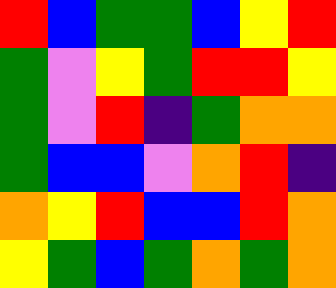[["red", "blue", "green", "green", "blue", "yellow", "red"], ["green", "violet", "yellow", "green", "red", "red", "yellow"], ["green", "violet", "red", "indigo", "green", "orange", "orange"], ["green", "blue", "blue", "violet", "orange", "red", "indigo"], ["orange", "yellow", "red", "blue", "blue", "red", "orange"], ["yellow", "green", "blue", "green", "orange", "green", "orange"]]